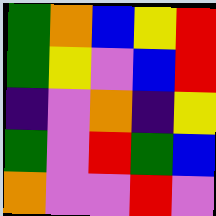[["green", "orange", "blue", "yellow", "red"], ["green", "yellow", "violet", "blue", "red"], ["indigo", "violet", "orange", "indigo", "yellow"], ["green", "violet", "red", "green", "blue"], ["orange", "violet", "violet", "red", "violet"]]